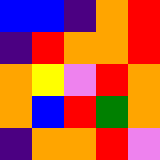[["blue", "blue", "indigo", "orange", "red"], ["indigo", "red", "orange", "orange", "red"], ["orange", "yellow", "violet", "red", "orange"], ["orange", "blue", "red", "green", "orange"], ["indigo", "orange", "orange", "red", "violet"]]